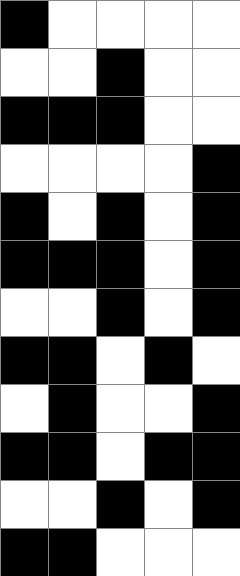[["black", "white", "white", "white", "white"], ["white", "white", "black", "white", "white"], ["black", "black", "black", "white", "white"], ["white", "white", "white", "white", "black"], ["black", "white", "black", "white", "black"], ["black", "black", "black", "white", "black"], ["white", "white", "black", "white", "black"], ["black", "black", "white", "black", "white"], ["white", "black", "white", "white", "black"], ["black", "black", "white", "black", "black"], ["white", "white", "black", "white", "black"], ["black", "black", "white", "white", "white"]]